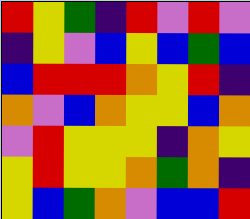[["red", "yellow", "green", "indigo", "red", "violet", "red", "violet"], ["indigo", "yellow", "violet", "blue", "yellow", "blue", "green", "blue"], ["blue", "red", "red", "red", "orange", "yellow", "red", "indigo"], ["orange", "violet", "blue", "orange", "yellow", "yellow", "blue", "orange"], ["violet", "red", "yellow", "yellow", "yellow", "indigo", "orange", "yellow"], ["yellow", "red", "yellow", "yellow", "orange", "green", "orange", "indigo"], ["yellow", "blue", "green", "orange", "violet", "blue", "blue", "red"]]